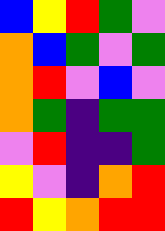[["blue", "yellow", "red", "green", "violet"], ["orange", "blue", "green", "violet", "green"], ["orange", "red", "violet", "blue", "violet"], ["orange", "green", "indigo", "green", "green"], ["violet", "red", "indigo", "indigo", "green"], ["yellow", "violet", "indigo", "orange", "red"], ["red", "yellow", "orange", "red", "red"]]